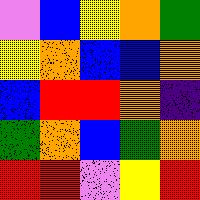[["violet", "blue", "yellow", "orange", "green"], ["yellow", "orange", "blue", "blue", "orange"], ["blue", "red", "red", "orange", "indigo"], ["green", "orange", "blue", "green", "orange"], ["red", "red", "violet", "yellow", "red"]]